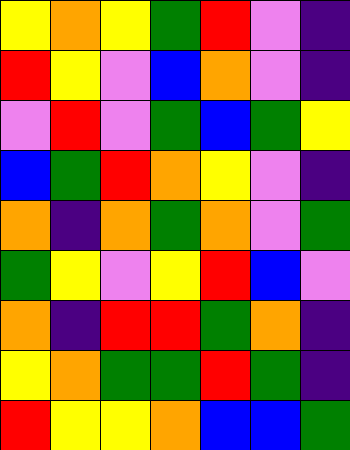[["yellow", "orange", "yellow", "green", "red", "violet", "indigo"], ["red", "yellow", "violet", "blue", "orange", "violet", "indigo"], ["violet", "red", "violet", "green", "blue", "green", "yellow"], ["blue", "green", "red", "orange", "yellow", "violet", "indigo"], ["orange", "indigo", "orange", "green", "orange", "violet", "green"], ["green", "yellow", "violet", "yellow", "red", "blue", "violet"], ["orange", "indigo", "red", "red", "green", "orange", "indigo"], ["yellow", "orange", "green", "green", "red", "green", "indigo"], ["red", "yellow", "yellow", "orange", "blue", "blue", "green"]]